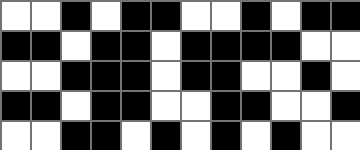[["white", "white", "black", "white", "black", "black", "white", "white", "black", "white", "black", "black"], ["black", "black", "white", "black", "black", "white", "black", "black", "black", "black", "white", "white"], ["white", "white", "black", "black", "black", "white", "black", "black", "white", "white", "black", "white"], ["black", "black", "white", "black", "black", "white", "white", "black", "black", "white", "white", "black"], ["white", "white", "black", "black", "white", "black", "white", "black", "white", "black", "white", "white"]]